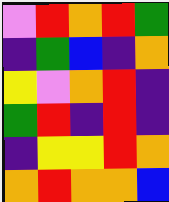[["violet", "red", "orange", "red", "green"], ["indigo", "green", "blue", "indigo", "orange"], ["yellow", "violet", "orange", "red", "indigo"], ["green", "red", "indigo", "red", "indigo"], ["indigo", "yellow", "yellow", "red", "orange"], ["orange", "red", "orange", "orange", "blue"]]